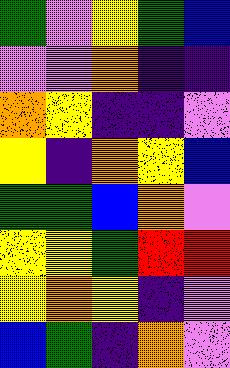[["green", "violet", "yellow", "green", "blue"], ["violet", "violet", "orange", "indigo", "indigo"], ["orange", "yellow", "indigo", "indigo", "violet"], ["yellow", "indigo", "orange", "yellow", "blue"], ["green", "green", "blue", "orange", "violet"], ["yellow", "yellow", "green", "red", "red"], ["yellow", "orange", "yellow", "indigo", "violet"], ["blue", "green", "indigo", "orange", "violet"]]